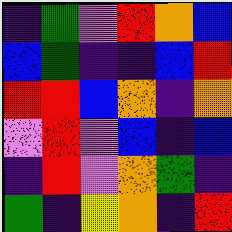[["indigo", "green", "violet", "red", "orange", "blue"], ["blue", "green", "indigo", "indigo", "blue", "red"], ["red", "red", "blue", "orange", "indigo", "orange"], ["violet", "red", "violet", "blue", "indigo", "blue"], ["indigo", "red", "violet", "orange", "green", "indigo"], ["green", "indigo", "yellow", "orange", "indigo", "red"]]